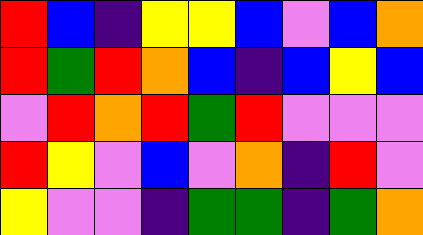[["red", "blue", "indigo", "yellow", "yellow", "blue", "violet", "blue", "orange"], ["red", "green", "red", "orange", "blue", "indigo", "blue", "yellow", "blue"], ["violet", "red", "orange", "red", "green", "red", "violet", "violet", "violet"], ["red", "yellow", "violet", "blue", "violet", "orange", "indigo", "red", "violet"], ["yellow", "violet", "violet", "indigo", "green", "green", "indigo", "green", "orange"]]